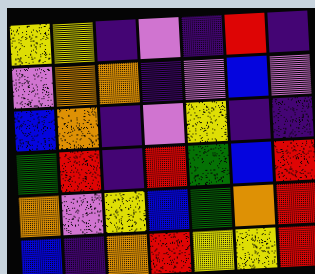[["yellow", "yellow", "indigo", "violet", "indigo", "red", "indigo"], ["violet", "orange", "orange", "indigo", "violet", "blue", "violet"], ["blue", "orange", "indigo", "violet", "yellow", "indigo", "indigo"], ["green", "red", "indigo", "red", "green", "blue", "red"], ["orange", "violet", "yellow", "blue", "green", "orange", "red"], ["blue", "indigo", "orange", "red", "yellow", "yellow", "red"]]